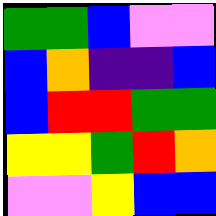[["green", "green", "blue", "violet", "violet"], ["blue", "orange", "indigo", "indigo", "blue"], ["blue", "red", "red", "green", "green"], ["yellow", "yellow", "green", "red", "orange"], ["violet", "violet", "yellow", "blue", "blue"]]